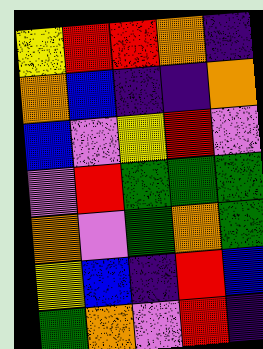[["yellow", "red", "red", "orange", "indigo"], ["orange", "blue", "indigo", "indigo", "orange"], ["blue", "violet", "yellow", "red", "violet"], ["violet", "red", "green", "green", "green"], ["orange", "violet", "green", "orange", "green"], ["yellow", "blue", "indigo", "red", "blue"], ["green", "orange", "violet", "red", "indigo"]]